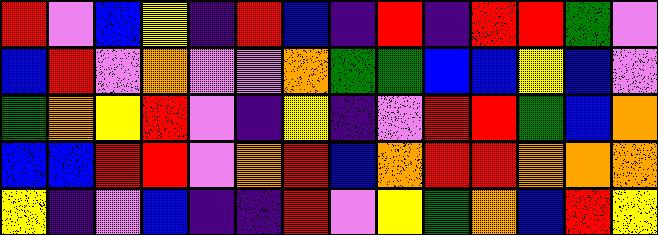[["red", "violet", "blue", "yellow", "indigo", "red", "blue", "indigo", "red", "indigo", "red", "red", "green", "violet"], ["blue", "red", "violet", "orange", "violet", "violet", "orange", "green", "green", "blue", "blue", "yellow", "blue", "violet"], ["green", "orange", "yellow", "red", "violet", "indigo", "yellow", "indigo", "violet", "red", "red", "green", "blue", "orange"], ["blue", "blue", "red", "red", "violet", "orange", "red", "blue", "orange", "red", "red", "orange", "orange", "orange"], ["yellow", "indigo", "violet", "blue", "indigo", "indigo", "red", "violet", "yellow", "green", "orange", "blue", "red", "yellow"]]